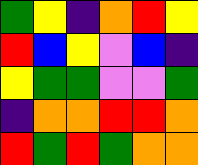[["green", "yellow", "indigo", "orange", "red", "yellow"], ["red", "blue", "yellow", "violet", "blue", "indigo"], ["yellow", "green", "green", "violet", "violet", "green"], ["indigo", "orange", "orange", "red", "red", "orange"], ["red", "green", "red", "green", "orange", "orange"]]